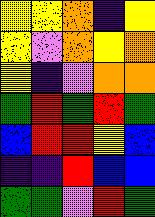[["yellow", "yellow", "orange", "indigo", "yellow"], ["yellow", "violet", "orange", "yellow", "orange"], ["yellow", "indigo", "violet", "orange", "orange"], ["green", "red", "green", "red", "green"], ["blue", "red", "red", "yellow", "blue"], ["indigo", "indigo", "red", "blue", "blue"], ["green", "green", "violet", "red", "green"]]